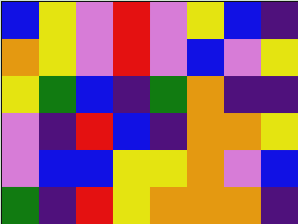[["blue", "yellow", "violet", "red", "violet", "yellow", "blue", "indigo"], ["orange", "yellow", "violet", "red", "violet", "blue", "violet", "yellow"], ["yellow", "green", "blue", "indigo", "green", "orange", "indigo", "indigo"], ["violet", "indigo", "red", "blue", "indigo", "orange", "orange", "yellow"], ["violet", "blue", "blue", "yellow", "yellow", "orange", "violet", "blue"], ["green", "indigo", "red", "yellow", "orange", "orange", "orange", "indigo"]]